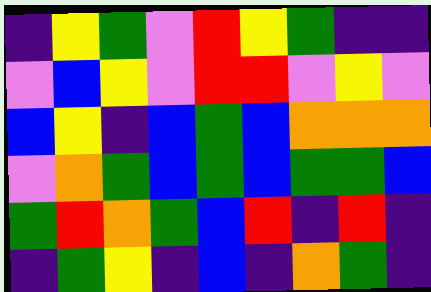[["indigo", "yellow", "green", "violet", "red", "yellow", "green", "indigo", "indigo"], ["violet", "blue", "yellow", "violet", "red", "red", "violet", "yellow", "violet"], ["blue", "yellow", "indigo", "blue", "green", "blue", "orange", "orange", "orange"], ["violet", "orange", "green", "blue", "green", "blue", "green", "green", "blue"], ["green", "red", "orange", "green", "blue", "red", "indigo", "red", "indigo"], ["indigo", "green", "yellow", "indigo", "blue", "indigo", "orange", "green", "indigo"]]